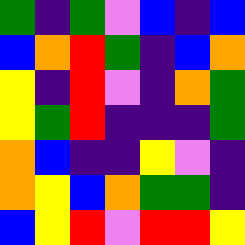[["green", "indigo", "green", "violet", "blue", "indigo", "blue"], ["blue", "orange", "red", "green", "indigo", "blue", "orange"], ["yellow", "indigo", "red", "violet", "indigo", "orange", "green"], ["yellow", "green", "red", "indigo", "indigo", "indigo", "green"], ["orange", "blue", "indigo", "indigo", "yellow", "violet", "indigo"], ["orange", "yellow", "blue", "orange", "green", "green", "indigo"], ["blue", "yellow", "red", "violet", "red", "red", "yellow"]]